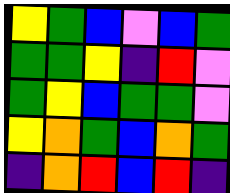[["yellow", "green", "blue", "violet", "blue", "green"], ["green", "green", "yellow", "indigo", "red", "violet"], ["green", "yellow", "blue", "green", "green", "violet"], ["yellow", "orange", "green", "blue", "orange", "green"], ["indigo", "orange", "red", "blue", "red", "indigo"]]